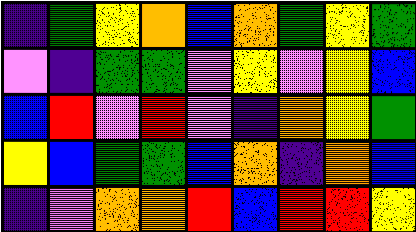[["indigo", "green", "yellow", "orange", "blue", "orange", "green", "yellow", "green"], ["violet", "indigo", "green", "green", "violet", "yellow", "violet", "yellow", "blue"], ["blue", "red", "violet", "red", "violet", "indigo", "orange", "yellow", "green"], ["yellow", "blue", "green", "green", "blue", "orange", "indigo", "orange", "blue"], ["indigo", "violet", "orange", "orange", "red", "blue", "red", "red", "yellow"]]